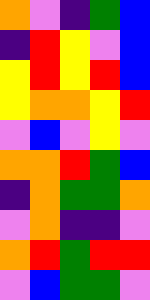[["orange", "violet", "indigo", "green", "blue"], ["indigo", "red", "yellow", "violet", "blue"], ["yellow", "red", "yellow", "red", "blue"], ["yellow", "orange", "orange", "yellow", "red"], ["violet", "blue", "violet", "yellow", "violet"], ["orange", "orange", "red", "green", "blue"], ["indigo", "orange", "green", "green", "orange"], ["violet", "orange", "indigo", "indigo", "violet"], ["orange", "red", "green", "red", "red"], ["violet", "blue", "green", "green", "violet"]]